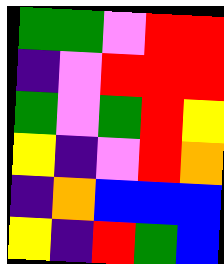[["green", "green", "violet", "red", "red"], ["indigo", "violet", "red", "red", "red"], ["green", "violet", "green", "red", "yellow"], ["yellow", "indigo", "violet", "red", "orange"], ["indigo", "orange", "blue", "blue", "blue"], ["yellow", "indigo", "red", "green", "blue"]]